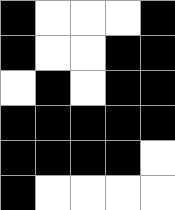[["black", "white", "white", "white", "black"], ["black", "white", "white", "black", "black"], ["white", "black", "white", "black", "black"], ["black", "black", "black", "black", "black"], ["black", "black", "black", "black", "white"], ["black", "white", "white", "white", "white"]]